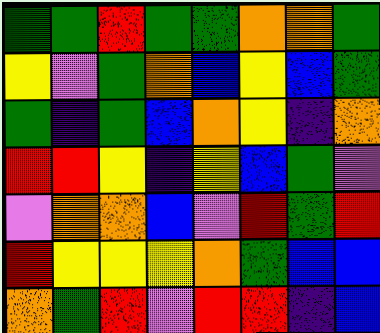[["green", "green", "red", "green", "green", "orange", "orange", "green"], ["yellow", "violet", "green", "orange", "blue", "yellow", "blue", "green"], ["green", "indigo", "green", "blue", "orange", "yellow", "indigo", "orange"], ["red", "red", "yellow", "indigo", "yellow", "blue", "green", "violet"], ["violet", "orange", "orange", "blue", "violet", "red", "green", "red"], ["red", "yellow", "yellow", "yellow", "orange", "green", "blue", "blue"], ["orange", "green", "red", "violet", "red", "red", "indigo", "blue"]]